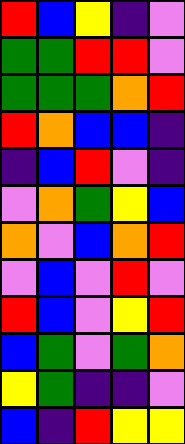[["red", "blue", "yellow", "indigo", "violet"], ["green", "green", "red", "red", "violet"], ["green", "green", "green", "orange", "red"], ["red", "orange", "blue", "blue", "indigo"], ["indigo", "blue", "red", "violet", "indigo"], ["violet", "orange", "green", "yellow", "blue"], ["orange", "violet", "blue", "orange", "red"], ["violet", "blue", "violet", "red", "violet"], ["red", "blue", "violet", "yellow", "red"], ["blue", "green", "violet", "green", "orange"], ["yellow", "green", "indigo", "indigo", "violet"], ["blue", "indigo", "red", "yellow", "yellow"]]